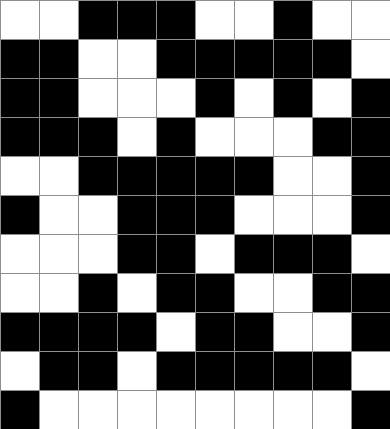[["white", "white", "black", "black", "black", "white", "white", "black", "white", "white"], ["black", "black", "white", "white", "black", "black", "black", "black", "black", "white"], ["black", "black", "white", "white", "white", "black", "white", "black", "white", "black"], ["black", "black", "black", "white", "black", "white", "white", "white", "black", "black"], ["white", "white", "black", "black", "black", "black", "black", "white", "white", "black"], ["black", "white", "white", "black", "black", "black", "white", "white", "white", "black"], ["white", "white", "white", "black", "black", "white", "black", "black", "black", "white"], ["white", "white", "black", "white", "black", "black", "white", "white", "black", "black"], ["black", "black", "black", "black", "white", "black", "black", "white", "white", "black"], ["white", "black", "black", "white", "black", "black", "black", "black", "black", "white"], ["black", "white", "white", "white", "white", "white", "white", "white", "white", "black"]]